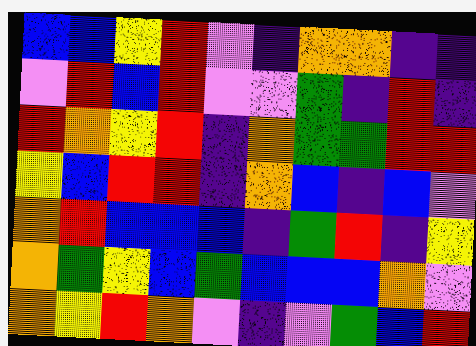[["blue", "blue", "yellow", "red", "violet", "indigo", "orange", "orange", "indigo", "indigo"], ["violet", "red", "blue", "red", "violet", "violet", "green", "indigo", "red", "indigo"], ["red", "orange", "yellow", "red", "indigo", "orange", "green", "green", "red", "red"], ["yellow", "blue", "red", "red", "indigo", "orange", "blue", "indigo", "blue", "violet"], ["orange", "red", "blue", "blue", "blue", "indigo", "green", "red", "indigo", "yellow"], ["orange", "green", "yellow", "blue", "green", "blue", "blue", "blue", "orange", "violet"], ["orange", "yellow", "red", "orange", "violet", "indigo", "violet", "green", "blue", "red"]]